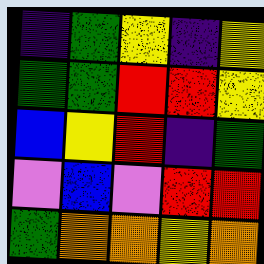[["indigo", "green", "yellow", "indigo", "yellow"], ["green", "green", "red", "red", "yellow"], ["blue", "yellow", "red", "indigo", "green"], ["violet", "blue", "violet", "red", "red"], ["green", "orange", "orange", "yellow", "orange"]]